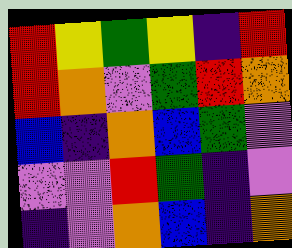[["red", "yellow", "green", "yellow", "indigo", "red"], ["red", "orange", "violet", "green", "red", "orange"], ["blue", "indigo", "orange", "blue", "green", "violet"], ["violet", "violet", "red", "green", "indigo", "violet"], ["indigo", "violet", "orange", "blue", "indigo", "orange"]]